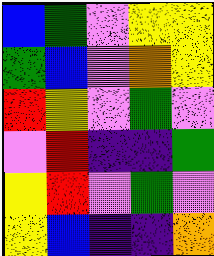[["blue", "green", "violet", "yellow", "yellow"], ["green", "blue", "violet", "orange", "yellow"], ["red", "yellow", "violet", "green", "violet"], ["violet", "red", "indigo", "indigo", "green"], ["yellow", "red", "violet", "green", "violet"], ["yellow", "blue", "indigo", "indigo", "orange"]]